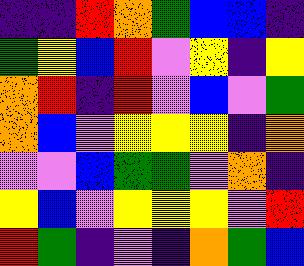[["indigo", "indigo", "red", "orange", "green", "blue", "blue", "indigo"], ["green", "yellow", "blue", "red", "violet", "yellow", "indigo", "yellow"], ["orange", "red", "indigo", "red", "violet", "blue", "violet", "green"], ["orange", "blue", "violet", "yellow", "yellow", "yellow", "indigo", "orange"], ["violet", "violet", "blue", "green", "green", "violet", "orange", "indigo"], ["yellow", "blue", "violet", "yellow", "yellow", "yellow", "violet", "red"], ["red", "green", "indigo", "violet", "indigo", "orange", "green", "blue"]]